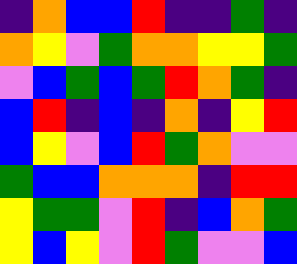[["indigo", "orange", "blue", "blue", "red", "indigo", "indigo", "green", "indigo"], ["orange", "yellow", "violet", "green", "orange", "orange", "yellow", "yellow", "green"], ["violet", "blue", "green", "blue", "green", "red", "orange", "green", "indigo"], ["blue", "red", "indigo", "blue", "indigo", "orange", "indigo", "yellow", "red"], ["blue", "yellow", "violet", "blue", "red", "green", "orange", "violet", "violet"], ["green", "blue", "blue", "orange", "orange", "orange", "indigo", "red", "red"], ["yellow", "green", "green", "violet", "red", "indigo", "blue", "orange", "green"], ["yellow", "blue", "yellow", "violet", "red", "green", "violet", "violet", "blue"]]